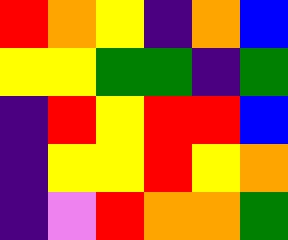[["red", "orange", "yellow", "indigo", "orange", "blue"], ["yellow", "yellow", "green", "green", "indigo", "green"], ["indigo", "red", "yellow", "red", "red", "blue"], ["indigo", "yellow", "yellow", "red", "yellow", "orange"], ["indigo", "violet", "red", "orange", "orange", "green"]]